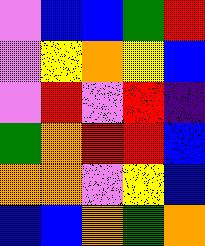[["violet", "blue", "blue", "green", "red"], ["violet", "yellow", "orange", "yellow", "blue"], ["violet", "red", "violet", "red", "indigo"], ["green", "orange", "red", "red", "blue"], ["orange", "orange", "violet", "yellow", "blue"], ["blue", "blue", "orange", "green", "orange"]]